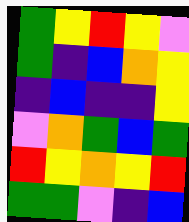[["green", "yellow", "red", "yellow", "violet"], ["green", "indigo", "blue", "orange", "yellow"], ["indigo", "blue", "indigo", "indigo", "yellow"], ["violet", "orange", "green", "blue", "green"], ["red", "yellow", "orange", "yellow", "red"], ["green", "green", "violet", "indigo", "blue"]]